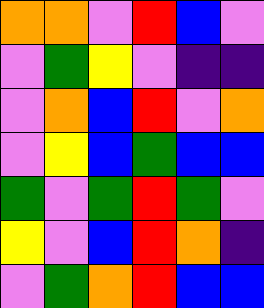[["orange", "orange", "violet", "red", "blue", "violet"], ["violet", "green", "yellow", "violet", "indigo", "indigo"], ["violet", "orange", "blue", "red", "violet", "orange"], ["violet", "yellow", "blue", "green", "blue", "blue"], ["green", "violet", "green", "red", "green", "violet"], ["yellow", "violet", "blue", "red", "orange", "indigo"], ["violet", "green", "orange", "red", "blue", "blue"]]